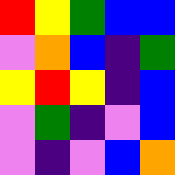[["red", "yellow", "green", "blue", "blue"], ["violet", "orange", "blue", "indigo", "green"], ["yellow", "red", "yellow", "indigo", "blue"], ["violet", "green", "indigo", "violet", "blue"], ["violet", "indigo", "violet", "blue", "orange"]]